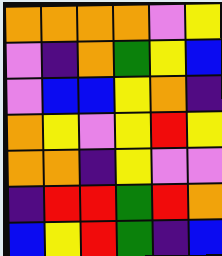[["orange", "orange", "orange", "orange", "violet", "yellow"], ["violet", "indigo", "orange", "green", "yellow", "blue"], ["violet", "blue", "blue", "yellow", "orange", "indigo"], ["orange", "yellow", "violet", "yellow", "red", "yellow"], ["orange", "orange", "indigo", "yellow", "violet", "violet"], ["indigo", "red", "red", "green", "red", "orange"], ["blue", "yellow", "red", "green", "indigo", "blue"]]